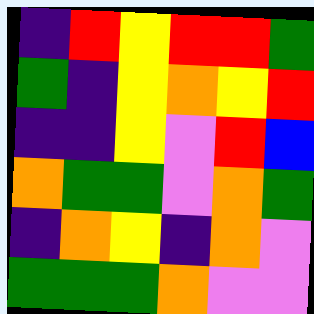[["indigo", "red", "yellow", "red", "red", "green"], ["green", "indigo", "yellow", "orange", "yellow", "red"], ["indigo", "indigo", "yellow", "violet", "red", "blue"], ["orange", "green", "green", "violet", "orange", "green"], ["indigo", "orange", "yellow", "indigo", "orange", "violet"], ["green", "green", "green", "orange", "violet", "violet"]]